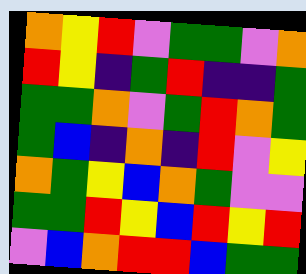[["orange", "yellow", "red", "violet", "green", "green", "violet", "orange"], ["red", "yellow", "indigo", "green", "red", "indigo", "indigo", "green"], ["green", "green", "orange", "violet", "green", "red", "orange", "green"], ["green", "blue", "indigo", "orange", "indigo", "red", "violet", "yellow"], ["orange", "green", "yellow", "blue", "orange", "green", "violet", "violet"], ["green", "green", "red", "yellow", "blue", "red", "yellow", "red"], ["violet", "blue", "orange", "red", "red", "blue", "green", "green"]]